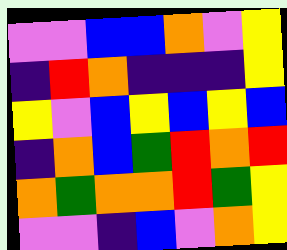[["violet", "violet", "blue", "blue", "orange", "violet", "yellow"], ["indigo", "red", "orange", "indigo", "indigo", "indigo", "yellow"], ["yellow", "violet", "blue", "yellow", "blue", "yellow", "blue"], ["indigo", "orange", "blue", "green", "red", "orange", "red"], ["orange", "green", "orange", "orange", "red", "green", "yellow"], ["violet", "violet", "indigo", "blue", "violet", "orange", "yellow"]]